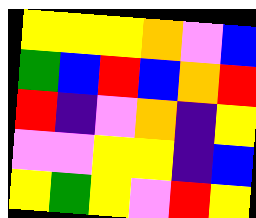[["yellow", "yellow", "yellow", "orange", "violet", "blue"], ["green", "blue", "red", "blue", "orange", "red"], ["red", "indigo", "violet", "orange", "indigo", "yellow"], ["violet", "violet", "yellow", "yellow", "indigo", "blue"], ["yellow", "green", "yellow", "violet", "red", "yellow"]]